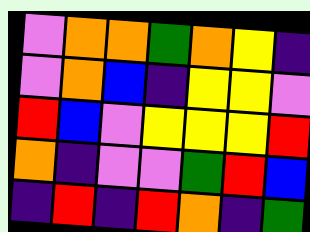[["violet", "orange", "orange", "green", "orange", "yellow", "indigo"], ["violet", "orange", "blue", "indigo", "yellow", "yellow", "violet"], ["red", "blue", "violet", "yellow", "yellow", "yellow", "red"], ["orange", "indigo", "violet", "violet", "green", "red", "blue"], ["indigo", "red", "indigo", "red", "orange", "indigo", "green"]]